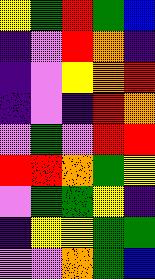[["yellow", "green", "red", "green", "blue"], ["indigo", "violet", "red", "orange", "indigo"], ["indigo", "violet", "yellow", "orange", "red"], ["indigo", "violet", "indigo", "red", "orange"], ["violet", "green", "violet", "red", "red"], ["red", "red", "orange", "green", "yellow"], ["violet", "green", "green", "yellow", "indigo"], ["indigo", "yellow", "yellow", "green", "green"], ["violet", "violet", "orange", "green", "blue"]]